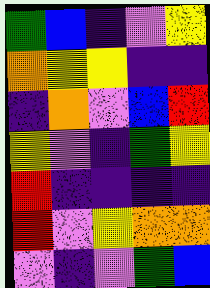[["green", "blue", "indigo", "violet", "yellow"], ["orange", "yellow", "yellow", "indigo", "indigo"], ["indigo", "orange", "violet", "blue", "red"], ["yellow", "violet", "indigo", "green", "yellow"], ["red", "indigo", "indigo", "indigo", "indigo"], ["red", "violet", "yellow", "orange", "orange"], ["violet", "indigo", "violet", "green", "blue"]]